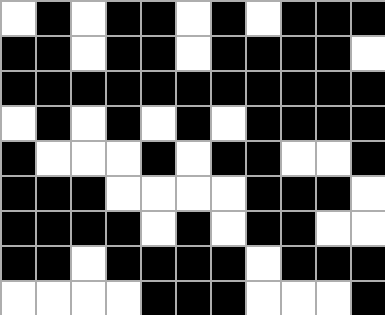[["white", "black", "white", "black", "black", "white", "black", "white", "black", "black", "black"], ["black", "black", "white", "black", "black", "white", "black", "black", "black", "black", "white"], ["black", "black", "black", "black", "black", "black", "black", "black", "black", "black", "black"], ["white", "black", "white", "black", "white", "black", "white", "black", "black", "black", "black"], ["black", "white", "white", "white", "black", "white", "black", "black", "white", "white", "black"], ["black", "black", "black", "white", "white", "white", "white", "black", "black", "black", "white"], ["black", "black", "black", "black", "white", "black", "white", "black", "black", "white", "white"], ["black", "black", "white", "black", "black", "black", "black", "white", "black", "black", "black"], ["white", "white", "white", "white", "black", "black", "black", "white", "white", "white", "black"]]